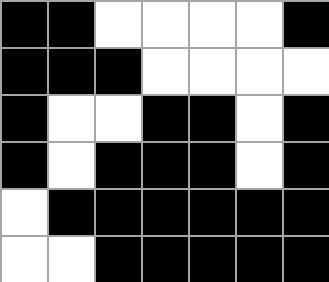[["black", "black", "white", "white", "white", "white", "black"], ["black", "black", "black", "white", "white", "white", "white"], ["black", "white", "white", "black", "black", "white", "black"], ["black", "white", "black", "black", "black", "white", "black"], ["white", "black", "black", "black", "black", "black", "black"], ["white", "white", "black", "black", "black", "black", "black"]]